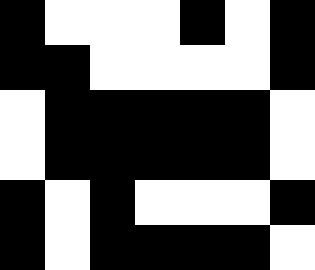[["black", "white", "white", "white", "black", "white", "black"], ["black", "black", "white", "white", "white", "white", "black"], ["white", "black", "black", "black", "black", "black", "white"], ["white", "black", "black", "black", "black", "black", "white"], ["black", "white", "black", "white", "white", "white", "black"], ["black", "white", "black", "black", "black", "black", "white"]]